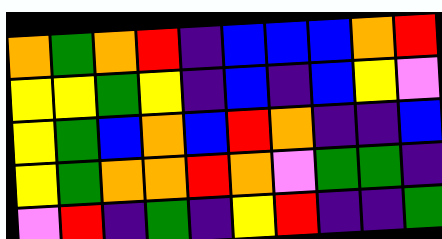[["orange", "green", "orange", "red", "indigo", "blue", "blue", "blue", "orange", "red"], ["yellow", "yellow", "green", "yellow", "indigo", "blue", "indigo", "blue", "yellow", "violet"], ["yellow", "green", "blue", "orange", "blue", "red", "orange", "indigo", "indigo", "blue"], ["yellow", "green", "orange", "orange", "red", "orange", "violet", "green", "green", "indigo"], ["violet", "red", "indigo", "green", "indigo", "yellow", "red", "indigo", "indigo", "green"]]